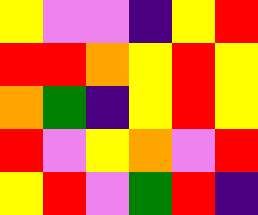[["yellow", "violet", "violet", "indigo", "yellow", "red"], ["red", "red", "orange", "yellow", "red", "yellow"], ["orange", "green", "indigo", "yellow", "red", "yellow"], ["red", "violet", "yellow", "orange", "violet", "red"], ["yellow", "red", "violet", "green", "red", "indigo"]]